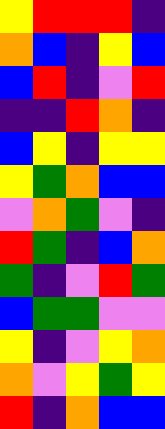[["yellow", "red", "red", "red", "indigo"], ["orange", "blue", "indigo", "yellow", "blue"], ["blue", "red", "indigo", "violet", "red"], ["indigo", "indigo", "red", "orange", "indigo"], ["blue", "yellow", "indigo", "yellow", "yellow"], ["yellow", "green", "orange", "blue", "blue"], ["violet", "orange", "green", "violet", "indigo"], ["red", "green", "indigo", "blue", "orange"], ["green", "indigo", "violet", "red", "green"], ["blue", "green", "green", "violet", "violet"], ["yellow", "indigo", "violet", "yellow", "orange"], ["orange", "violet", "yellow", "green", "yellow"], ["red", "indigo", "orange", "blue", "blue"]]